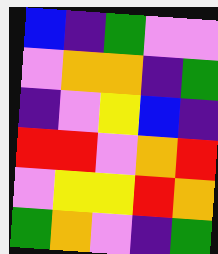[["blue", "indigo", "green", "violet", "violet"], ["violet", "orange", "orange", "indigo", "green"], ["indigo", "violet", "yellow", "blue", "indigo"], ["red", "red", "violet", "orange", "red"], ["violet", "yellow", "yellow", "red", "orange"], ["green", "orange", "violet", "indigo", "green"]]